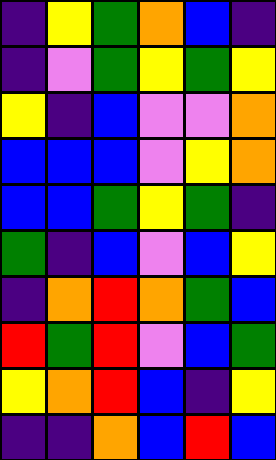[["indigo", "yellow", "green", "orange", "blue", "indigo"], ["indigo", "violet", "green", "yellow", "green", "yellow"], ["yellow", "indigo", "blue", "violet", "violet", "orange"], ["blue", "blue", "blue", "violet", "yellow", "orange"], ["blue", "blue", "green", "yellow", "green", "indigo"], ["green", "indigo", "blue", "violet", "blue", "yellow"], ["indigo", "orange", "red", "orange", "green", "blue"], ["red", "green", "red", "violet", "blue", "green"], ["yellow", "orange", "red", "blue", "indigo", "yellow"], ["indigo", "indigo", "orange", "blue", "red", "blue"]]